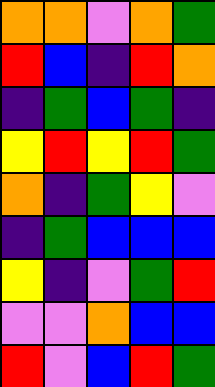[["orange", "orange", "violet", "orange", "green"], ["red", "blue", "indigo", "red", "orange"], ["indigo", "green", "blue", "green", "indigo"], ["yellow", "red", "yellow", "red", "green"], ["orange", "indigo", "green", "yellow", "violet"], ["indigo", "green", "blue", "blue", "blue"], ["yellow", "indigo", "violet", "green", "red"], ["violet", "violet", "orange", "blue", "blue"], ["red", "violet", "blue", "red", "green"]]